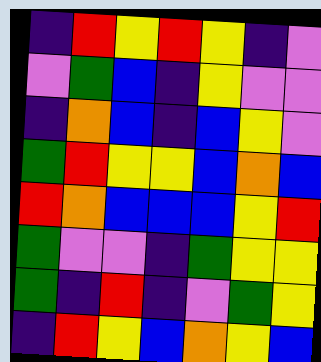[["indigo", "red", "yellow", "red", "yellow", "indigo", "violet"], ["violet", "green", "blue", "indigo", "yellow", "violet", "violet"], ["indigo", "orange", "blue", "indigo", "blue", "yellow", "violet"], ["green", "red", "yellow", "yellow", "blue", "orange", "blue"], ["red", "orange", "blue", "blue", "blue", "yellow", "red"], ["green", "violet", "violet", "indigo", "green", "yellow", "yellow"], ["green", "indigo", "red", "indigo", "violet", "green", "yellow"], ["indigo", "red", "yellow", "blue", "orange", "yellow", "blue"]]